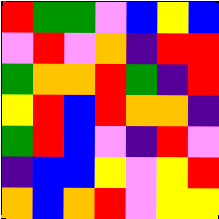[["red", "green", "green", "violet", "blue", "yellow", "blue"], ["violet", "red", "violet", "orange", "indigo", "red", "red"], ["green", "orange", "orange", "red", "green", "indigo", "red"], ["yellow", "red", "blue", "red", "orange", "orange", "indigo"], ["green", "red", "blue", "violet", "indigo", "red", "violet"], ["indigo", "blue", "blue", "yellow", "violet", "yellow", "red"], ["orange", "blue", "orange", "red", "violet", "yellow", "yellow"]]